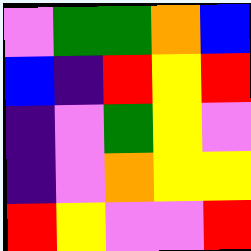[["violet", "green", "green", "orange", "blue"], ["blue", "indigo", "red", "yellow", "red"], ["indigo", "violet", "green", "yellow", "violet"], ["indigo", "violet", "orange", "yellow", "yellow"], ["red", "yellow", "violet", "violet", "red"]]